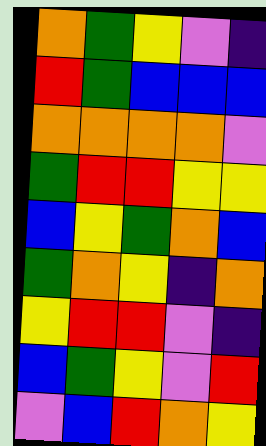[["orange", "green", "yellow", "violet", "indigo"], ["red", "green", "blue", "blue", "blue"], ["orange", "orange", "orange", "orange", "violet"], ["green", "red", "red", "yellow", "yellow"], ["blue", "yellow", "green", "orange", "blue"], ["green", "orange", "yellow", "indigo", "orange"], ["yellow", "red", "red", "violet", "indigo"], ["blue", "green", "yellow", "violet", "red"], ["violet", "blue", "red", "orange", "yellow"]]